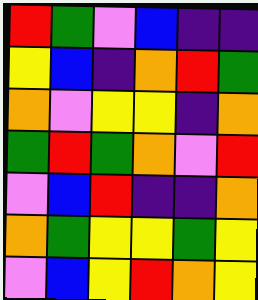[["red", "green", "violet", "blue", "indigo", "indigo"], ["yellow", "blue", "indigo", "orange", "red", "green"], ["orange", "violet", "yellow", "yellow", "indigo", "orange"], ["green", "red", "green", "orange", "violet", "red"], ["violet", "blue", "red", "indigo", "indigo", "orange"], ["orange", "green", "yellow", "yellow", "green", "yellow"], ["violet", "blue", "yellow", "red", "orange", "yellow"]]